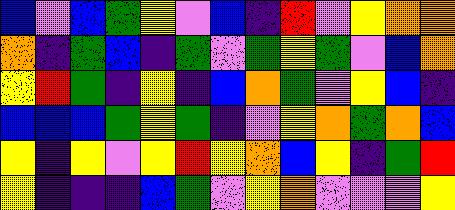[["blue", "violet", "blue", "green", "yellow", "violet", "blue", "indigo", "red", "violet", "yellow", "orange", "orange"], ["orange", "indigo", "green", "blue", "indigo", "green", "violet", "green", "yellow", "green", "violet", "blue", "orange"], ["yellow", "red", "green", "indigo", "yellow", "indigo", "blue", "orange", "green", "violet", "yellow", "blue", "indigo"], ["blue", "blue", "blue", "green", "yellow", "green", "indigo", "violet", "yellow", "orange", "green", "orange", "blue"], ["yellow", "indigo", "yellow", "violet", "yellow", "red", "yellow", "orange", "blue", "yellow", "indigo", "green", "red"], ["yellow", "indigo", "indigo", "indigo", "blue", "green", "violet", "yellow", "orange", "violet", "violet", "violet", "yellow"]]